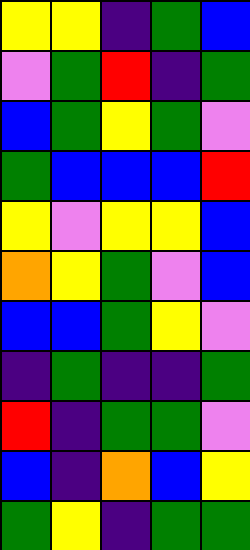[["yellow", "yellow", "indigo", "green", "blue"], ["violet", "green", "red", "indigo", "green"], ["blue", "green", "yellow", "green", "violet"], ["green", "blue", "blue", "blue", "red"], ["yellow", "violet", "yellow", "yellow", "blue"], ["orange", "yellow", "green", "violet", "blue"], ["blue", "blue", "green", "yellow", "violet"], ["indigo", "green", "indigo", "indigo", "green"], ["red", "indigo", "green", "green", "violet"], ["blue", "indigo", "orange", "blue", "yellow"], ["green", "yellow", "indigo", "green", "green"]]